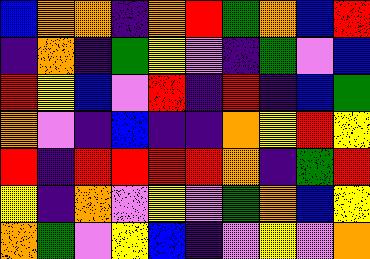[["blue", "orange", "orange", "indigo", "orange", "red", "green", "orange", "blue", "red"], ["indigo", "orange", "indigo", "green", "yellow", "violet", "indigo", "green", "violet", "blue"], ["red", "yellow", "blue", "violet", "red", "indigo", "red", "indigo", "blue", "green"], ["orange", "violet", "indigo", "blue", "indigo", "indigo", "orange", "yellow", "red", "yellow"], ["red", "indigo", "red", "red", "red", "red", "orange", "indigo", "green", "red"], ["yellow", "indigo", "orange", "violet", "yellow", "violet", "green", "orange", "blue", "yellow"], ["orange", "green", "violet", "yellow", "blue", "indigo", "violet", "yellow", "violet", "orange"]]